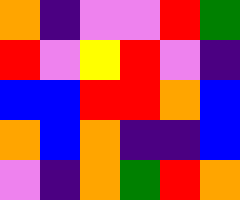[["orange", "indigo", "violet", "violet", "red", "green"], ["red", "violet", "yellow", "red", "violet", "indigo"], ["blue", "blue", "red", "red", "orange", "blue"], ["orange", "blue", "orange", "indigo", "indigo", "blue"], ["violet", "indigo", "orange", "green", "red", "orange"]]